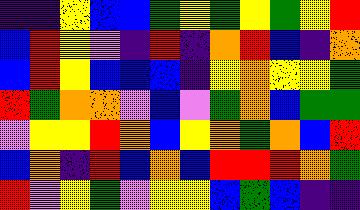[["indigo", "indigo", "yellow", "blue", "blue", "green", "yellow", "green", "yellow", "green", "yellow", "red"], ["blue", "red", "yellow", "violet", "indigo", "red", "indigo", "orange", "red", "blue", "indigo", "orange"], ["blue", "red", "yellow", "blue", "blue", "blue", "indigo", "yellow", "orange", "yellow", "yellow", "green"], ["red", "green", "orange", "orange", "violet", "blue", "violet", "green", "orange", "blue", "green", "green"], ["violet", "yellow", "yellow", "red", "orange", "blue", "yellow", "orange", "green", "orange", "blue", "red"], ["blue", "orange", "indigo", "red", "blue", "orange", "blue", "red", "red", "red", "orange", "green"], ["red", "violet", "yellow", "green", "violet", "yellow", "yellow", "blue", "green", "blue", "indigo", "indigo"]]